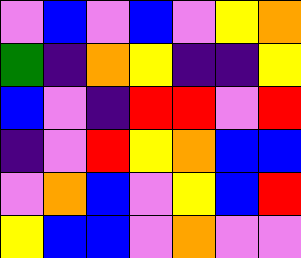[["violet", "blue", "violet", "blue", "violet", "yellow", "orange"], ["green", "indigo", "orange", "yellow", "indigo", "indigo", "yellow"], ["blue", "violet", "indigo", "red", "red", "violet", "red"], ["indigo", "violet", "red", "yellow", "orange", "blue", "blue"], ["violet", "orange", "blue", "violet", "yellow", "blue", "red"], ["yellow", "blue", "blue", "violet", "orange", "violet", "violet"]]